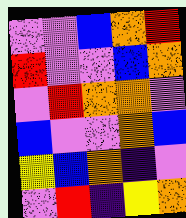[["violet", "violet", "blue", "orange", "red"], ["red", "violet", "violet", "blue", "orange"], ["violet", "red", "orange", "orange", "violet"], ["blue", "violet", "violet", "orange", "blue"], ["yellow", "blue", "orange", "indigo", "violet"], ["violet", "red", "indigo", "yellow", "orange"]]